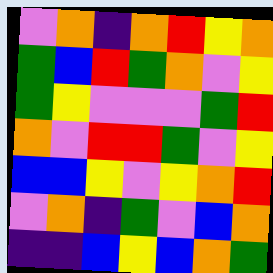[["violet", "orange", "indigo", "orange", "red", "yellow", "orange"], ["green", "blue", "red", "green", "orange", "violet", "yellow"], ["green", "yellow", "violet", "violet", "violet", "green", "red"], ["orange", "violet", "red", "red", "green", "violet", "yellow"], ["blue", "blue", "yellow", "violet", "yellow", "orange", "red"], ["violet", "orange", "indigo", "green", "violet", "blue", "orange"], ["indigo", "indigo", "blue", "yellow", "blue", "orange", "green"]]